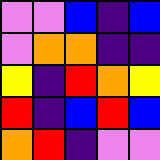[["violet", "violet", "blue", "indigo", "blue"], ["violet", "orange", "orange", "indigo", "indigo"], ["yellow", "indigo", "red", "orange", "yellow"], ["red", "indigo", "blue", "red", "blue"], ["orange", "red", "indigo", "violet", "violet"]]